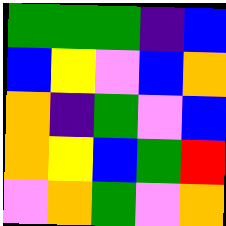[["green", "green", "green", "indigo", "blue"], ["blue", "yellow", "violet", "blue", "orange"], ["orange", "indigo", "green", "violet", "blue"], ["orange", "yellow", "blue", "green", "red"], ["violet", "orange", "green", "violet", "orange"]]